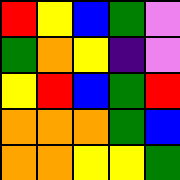[["red", "yellow", "blue", "green", "violet"], ["green", "orange", "yellow", "indigo", "violet"], ["yellow", "red", "blue", "green", "red"], ["orange", "orange", "orange", "green", "blue"], ["orange", "orange", "yellow", "yellow", "green"]]